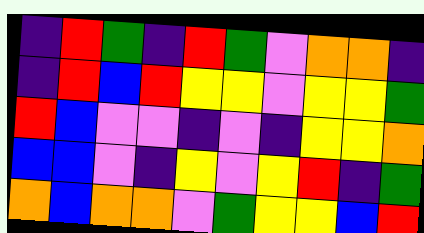[["indigo", "red", "green", "indigo", "red", "green", "violet", "orange", "orange", "indigo"], ["indigo", "red", "blue", "red", "yellow", "yellow", "violet", "yellow", "yellow", "green"], ["red", "blue", "violet", "violet", "indigo", "violet", "indigo", "yellow", "yellow", "orange"], ["blue", "blue", "violet", "indigo", "yellow", "violet", "yellow", "red", "indigo", "green"], ["orange", "blue", "orange", "orange", "violet", "green", "yellow", "yellow", "blue", "red"]]